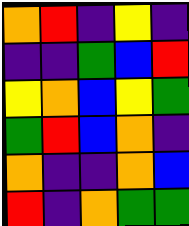[["orange", "red", "indigo", "yellow", "indigo"], ["indigo", "indigo", "green", "blue", "red"], ["yellow", "orange", "blue", "yellow", "green"], ["green", "red", "blue", "orange", "indigo"], ["orange", "indigo", "indigo", "orange", "blue"], ["red", "indigo", "orange", "green", "green"]]